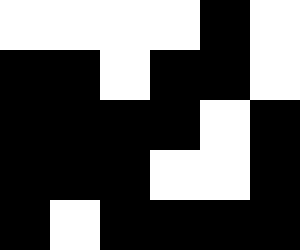[["white", "white", "white", "white", "black", "white"], ["black", "black", "white", "black", "black", "white"], ["black", "black", "black", "black", "white", "black"], ["black", "black", "black", "white", "white", "black"], ["black", "white", "black", "black", "black", "black"]]